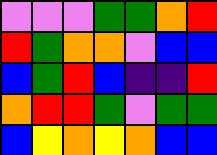[["violet", "violet", "violet", "green", "green", "orange", "red"], ["red", "green", "orange", "orange", "violet", "blue", "blue"], ["blue", "green", "red", "blue", "indigo", "indigo", "red"], ["orange", "red", "red", "green", "violet", "green", "green"], ["blue", "yellow", "orange", "yellow", "orange", "blue", "blue"]]